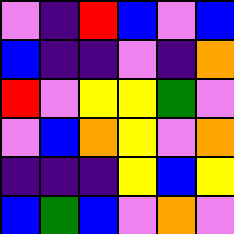[["violet", "indigo", "red", "blue", "violet", "blue"], ["blue", "indigo", "indigo", "violet", "indigo", "orange"], ["red", "violet", "yellow", "yellow", "green", "violet"], ["violet", "blue", "orange", "yellow", "violet", "orange"], ["indigo", "indigo", "indigo", "yellow", "blue", "yellow"], ["blue", "green", "blue", "violet", "orange", "violet"]]